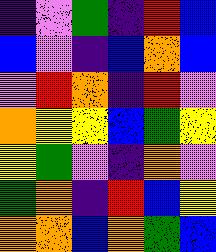[["indigo", "violet", "green", "indigo", "red", "blue"], ["blue", "violet", "indigo", "blue", "orange", "blue"], ["violet", "red", "orange", "indigo", "red", "violet"], ["orange", "yellow", "yellow", "blue", "green", "yellow"], ["yellow", "green", "violet", "indigo", "orange", "violet"], ["green", "orange", "indigo", "red", "blue", "yellow"], ["orange", "orange", "blue", "orange", "green", "blue"]]